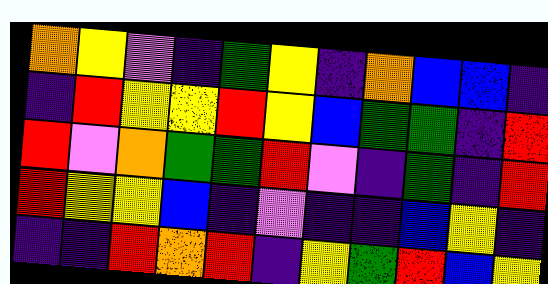[["orange", "yellow", "violet", "indigo", "green", "yellow", "indigo", "orange", "blue", "blue", "indigo"], ["indigo", "red", "yellow", "yellow", "red", "yellow", "blue", "green", "green", "indigo", "red"], ["red", "violet", "orange", "green", "green", "red", "violet", "indigo", "green", "indigo", "red"], ["red", "yellow", "yellow", "blue", "indigo", "violet", "indigo", "indigo", "blue", "yellow", "indigo"], ["indigo", "indigo", "red", "orange", "red", "indigo", "yellow", "green", "red", "blue", "yellow"]]